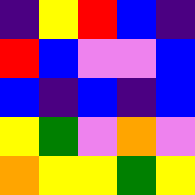[["indigo", "yellow", "red", "blue", "indigo"], ["red", "blue", "violet", "violet", "blue"], ["blue", "indigo", "blue", "indigo", "blue"], ["yellow", "green", "violet", "orange", "violet"], ["orange", "yellow", "yellow", "green", "yellow"]]